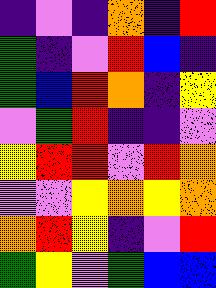[["indigo", "violet", "indigo", "orange", "indigo", "red"], ["green", "indigo", "violet", "red", "blue", "indigo"], ["green", "blue", "red", "orange", "indigo", "yellow"], ["violet", "green", "red", "indigo", "indigo", "violet"], ["yellow", "red", "red", "violet", "red", "orange"], ["violet", "violet", "yellow", "orange", "yellow", "orange"], ["orange", "red", "yellow", "indigo", "violet", "red"], ["green", "yellow", "violet", "green", "blue", "blue"]]